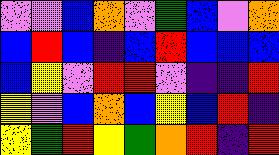[["violet", "violet", "blue", "orange", "violet", "green", "blue", "violet", "orange"], ["blue", "red", "blue", "indigo", "blue", "red", "blue", "blue", "blue"], ["blue", "yellow", "violet", "red", "red", "violet", "indigo", "indigo", "red"], ["yellow", "violet", "blue", "orange", "blue", "yellow", "blue", "red", "indigo"], ["yellow", "green", "red", "yellow", "green", "orange", "red", "indigo", "red"]]